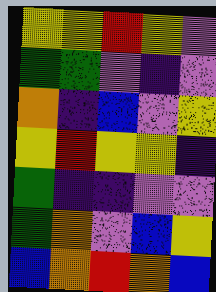[["yellow", "yellow", "red", "yellow", "violet"], ["green", "green", "violet", "indigo", "violet"], ["orange", "indigo", "blue", "violet", "yellow"], ["yellow", "red", "yellow", "yellow", "indigo"], ["green", "indigo", "indigo", "violet", "violet"], ["green", "orange", "violet", "blue", "yellow"], ["blue", "orange", "red", "orange", "blue"]]